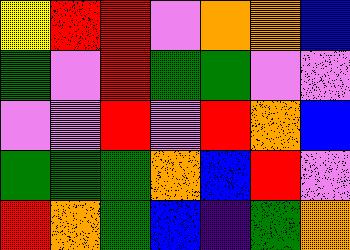[["yellow", "red", "red", "violet", "orange", "orange", "blue"], ["green", "violet", "red", "green", "green", "violet", "violet"], ["violet", "violet", "red", "violet", "red", "orange", "blue"], ["green", "green", "green", "orange", "blue", "red", "violet"], ["red", "orange", "green", "blue", "indigo", "green", "orange"]]